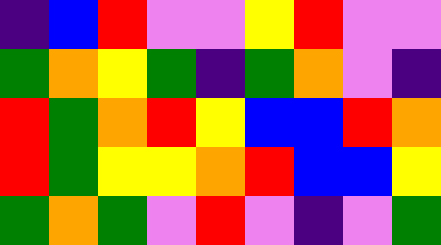[["indigo", "blue", "red", "violet", "violet", "yellow", "red", "violet", "violet"], ["green", "orange", "yellow", "green", "indigo", "green", "orange", "violet", "indigo"], ["red", "green", "orange", "red", "yellow", "blue", "blue", "red", "orange"], ["red", "green", "yellow", "yellow", "orange", "red", "blue", "blue", "yellow"], ["green", "orange", "green", "violet", "red", "violet", "indigo", "violet", "green"]]